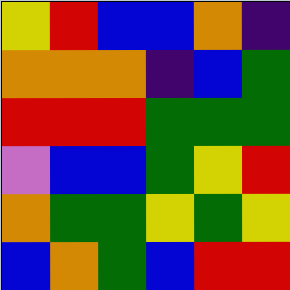[["yellow", "red", "blue", "blue", "orange", "indigo"], ["orange", "orange", "orange", "indigo", "blue", "green"], ["red", "red", "red", "green", "green", "green"], ["violet", "blue", "blue", "green", "yellow", "red"], ["orange", "green", "green", "yellow", "green", "yellow"], ["blue", "orange", "green", "blue", "red", "red"]]